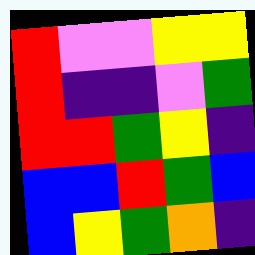[["red", "violet", "violet", "yellow", "yellow"], ["red", "indigo", "indigo", "violet", "green"], ["red", "red", "green", "yellow", "indigo"], ["blue", "blue", "red", "green", "blue"], ["blue", "yellow", "green", "orange", "indigo"]]